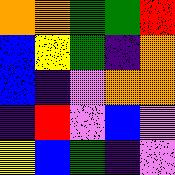[["orange", "orange", "green", "green", "red"], ["blue", "yellow", "green", "indigo", "orange"], ["blue", "indigo", "violet", "orange", "orange"], ["indigo", "red", "violet", "blue", "violet"], ["yellow", "blue", "green", "indigo", "violet"]]